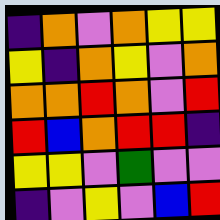[["indigo", "orange", "violet", "orange", "yellow", "yellow"], ["yellow", "indigo", "orange", "yellow", "violet", "orange"], ["orange", "orange", "red", "orange", "violet", "red"], ["red", "blue", "orange", "red", "red", "indigo"], ["yellow", "yellow", "violet", "green", "violet", "violet"], ["indigo", "violet", "yellow", "violet", "blue", "red"]]